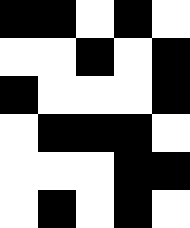[["black", "black", "white", "black", "white"], ["white", "white", "black", "white", "black"], ["black", "white", "white", "white", "black"], ["white", "black", "black", "black", "white"], ["white", "white", "white", "black", "black"], ["white", "black", "white", "black", "white"]]